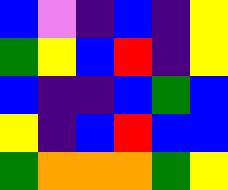[["blue", "violet", "indigo", "blue", "indigo", "yellow"], ["green", "yellow", "blue", "red", "indigo", "yellow"], ["blue", "indigo", "indigo", "blue", "green", "blue"], ["yellow", "indigo", "blue", "red", "blue", "blue"], ["green", "orange", "orange", "orange", "green", "yellow"]]